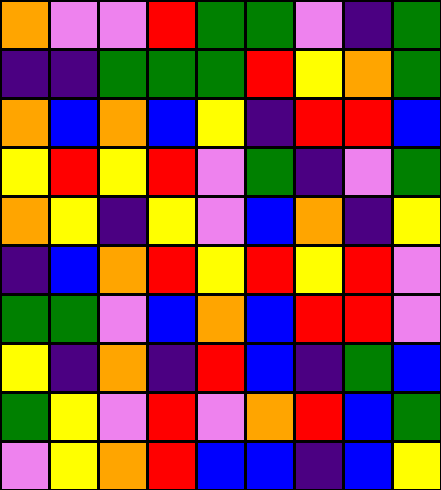[["orange", "violet", "violet", "red", "green", "green", "violet", "indigo", "green"], ["indigo", "indigo", "green", "green", "green", "red", "yellow", "orange", "green"], ["orange", "blue", "orange", "blue", "yellow", "indigo", "red", "red", "blue"], ["yellow", "red", "yellow", "red", "violet", "green", "indigo", "violet", "green"], ["orange", "yellow", "indigo", "yellow", "violet", "blue", "orange", "indigo", "yellow"], ["indigo", "blue", "orange", "red", "yellow", "red", "yellow", "red", "violet"], ["green", "green", "violet", "blue", "orange", "blue", "red", "red", "violet"], ["yellow", "indigo", "orange", "indigo", "red", "blue", "indigo", "green", "blue"], ["green", "yellow", "violet", "red", "violet", "orange", "red", "blue", "green"], ["violet", "yellow", "orange", "red", "blue", "blue", "indigo", "blue", "yellow"]]